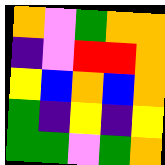[["orange", "violet", "green", "orange", "orange"], ["indigo", "violet", "red", "red", "orange"], ["yellow", "blue", "orange", "blue", "orange"], ["green", "indigo", "yellow", "indigo", "yellow"], ["green", "green", "violet", "green", "orange"]]